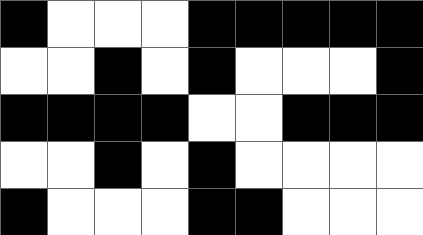[["black", "white", "white", "white", "black", "black", "black", "black", "black"], ["white", "white", "black", "white", "black", "white", "white", "white", "black"], ["black", "black", "black", "black", "white", "white", "black", "black", "black"], ["white", "white", "black", "white", "black", "white", "white", "white", "white"], ["black", "white", "white", "white", "black", "black", "white", "white", "white"]]